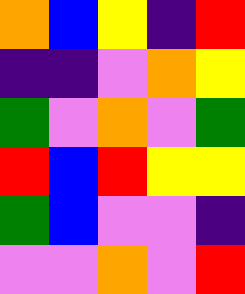[["orange", "blue", "yellow", "indigo", "red"], ["indigo", "indigo", "violet", "orange", "yellow"], ["green", "violet", "orange", "violet", "green"], ["red", "blue", "red", "yellow", "yellow"], ["green", "blue", "violet", "violet", "indigo"], ["violet", "violet", "orange", "violet", "red"]]